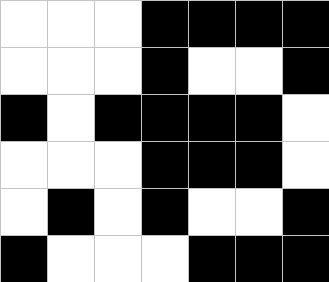[["white", "white", "white", "black", "black", "black", "black"], ["white", "white", "white", "black", "white", "white", "black"], ["black", "white", "black", "black", "black", "black", "white"], ["white", "white", "white", "black", "black", "black", "white"], ["white", "black", "white", "black", "white", "white", "black"], ["black", "white", "white", "white", "black", "black", "black"]]